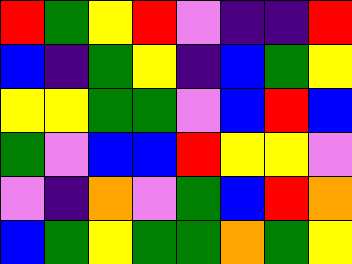[["red", "green", "yellow", "red", "violet", "indigo", "indigo", "red"], ["blue", "indigo", "green", "yellow", "indigo", "blue", "green", "yellow"], ["yellow", "yellow", "green", "green", "violet", "blue", "red", "blue"], ["green", "violet", "blue", "blue", "red", "yellow", "yellow", "violet"], ["violet", "indigo", "orange", "violet", "green", "blue", "red", "orange"], ["blue", "green", "yellow", "green", "green", "orange", "green", "yellow"]]